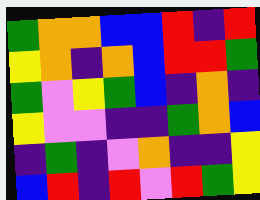[["green", "orange", "orange", "blue", "blue", "red", "indigo", "red"], ["yellow", "orange", "indigo", "orange", "blue", "red", "red", "green"], ["green", "violet", "yellow", "green", "blue", "indigo", "orange", "indigo"], ["yellow", "violet", "violet", "indigo", "indigo", "green", "orange", "blue"], ["indigo", "green", "indigo", "violet", "orange", "indigo", "indigo", "yellow"], ["blue", "red", "indigo", "red", "violet", "red", "green", "yellow"]]